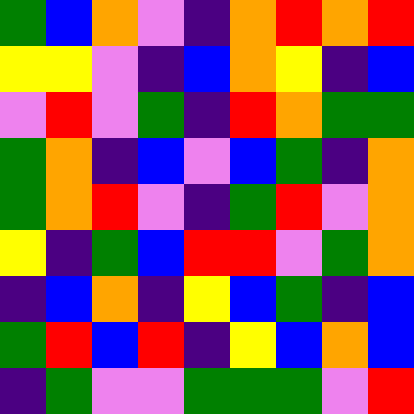[["green", "blue", "orange", "violet", "indigo", "orange", "red", "orange", "red"], ["yellow", "yellow", "violet", "indigo", "blue", "orange", "yellow", "indigo", "blue"], ["violet", "red", "violet", "green", "indigo", "red", "orange", "green", "green"], ["green", "orange", "indigo", "blue", "violet", "blue", "green", "indigo", "orange"], ["green", "orange", "red", "violet", "indigo", "green", "red", "violet", "orange"], ["yellow", "indigo", "green", "blue", "red", "red", "violet", "green", "orange"], ["indigo", "blue", "orange", "indigo", "yellow", "blue", "green", "indigo", "blue"], ["green", "red", "blue", "red", "indigo", "yellow", "blue", "orange", "blue"], ["indigo", "green", "violet", "violet", "green", "green", "green", "violet", "red"]]